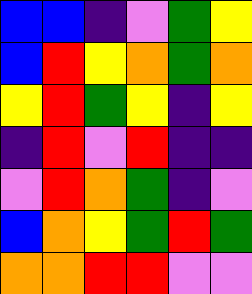[["blue", "blue", "indigo", "violet", "green", "yellow"], ["blue", "red", "yellow", "orange", "green", "orange"], ["yellow", "red", "green", "yellow", "indigo", "yellow"], ["indigo", "red", "violet", "red", "indigo", "indigo"], ["violet", "red", "orange", "green", "indigo", "violet"], ["blue", "orange", "yellow", "green", "red", "green"], ["orange", "orange", "red", "red", "violet", "violet"]]